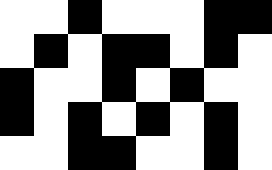[["white", "white", "black", "white", "white", "white", "black", "black"], ["white", "black", "white", "black", "black", "white", "black", "white"], ["black", "white", "white", "black", "white", "black", "white", "white"], ["black", "white", "black", "white", "black", "white", "black", "white"], ["white", "white", "black", "black", "white", "white", "black", "white"]]